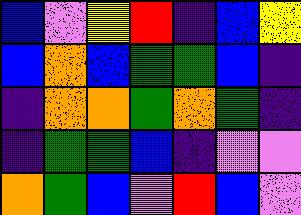[["blue", "violet", "yellow", "red", "indigo", "blue", "yellow"], ["blue", "orange", "blue", "green", "green", "blue", "indigo"], ["indigo", "orange", "orange", "green", "orange", "green", "indigo"], ["indigo", "green", "green", "blue", "indigo", "violet", "violet"], ["orange", "green", "blue", "violet", "red", "blue", "violet"]]